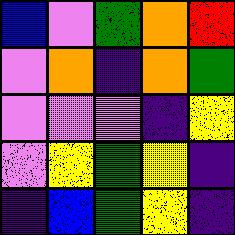[["blue", "violet", "green", "orange", "red"], ["violet", "orange", "indigo", "orange", "green"], ["violet", "violet", "violet", "indigo", "yellow"], ["violet", "yellow", "green", "yellow", "indigo"], ["indigo", "blue", "green", "yellow", "indigo"]]